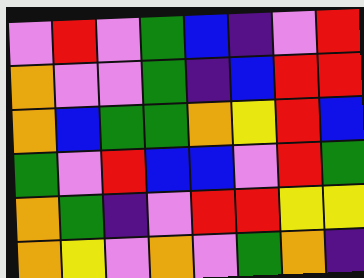[["violet", "red", "violet", "green", "blue", "indigo", "violet", "red"], ["orange", "violet", "violet", "green", "indigo", "blue", "red", "red"], ["orange", "blue", "green", "green", "orange", "yellow", "red", "blue"], ["green", "violet", "red", "blue", "blue", "violet", "red", "green"], ["orange", "green", "indigo", "violet", "red", "red", "yellow", "yellow"], ["orange", "yellow", "violet", "orange", "violet", "green", "orange", "indigo"]]